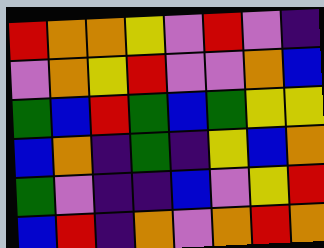[["red", "orange", "orange", "yellow", "violet", "red", "violet", "indigo"], ["violet", "orange", "yellow", "red", "violet", "violet", "orange", "blue"], ["green", "blue", "red", "green", "blue", "green", "yellow", "yellow"], ["blue", "orange", "indigo", "green", "indigo", "yellow", "blue", "orange"], ["green", "violet", "indigo", "indigo", "blue", "violet", "yellow", "red"], ["blue", "red", "indigo", "orange", "violet", "orange", "red", "orange"]]